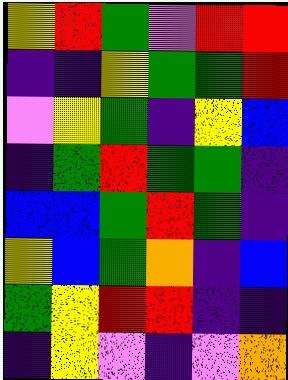[["yellow", "red", "green", "violet", "red", "red"], ["indigo", "indigo", "yellow", "green", "green", "red"], ["violet", "yellow", "green", "indigo", "yellow", "blue"], ["indigo", "green", "red", "green", "green", "indigo"], ["blue", "blue", "green", "red", "green", "indigo"], ["yellow", "blue", "green", "orange", "indigo", "blue"], ["green", "yellow", "red", "red", "indigo", "indigo"], ["indigo", "yellow", "violet", "indigo", "violet", "orange"]]